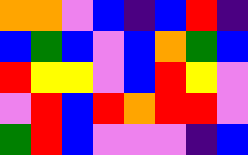[["orange", "orange", "violet", "blue", "indigo", "blue", "red", "indigo"], ["blue", "green", "blue", "violet", "blue", "orange", "green", "blue"], ["red", "yellow", "yellow", "violet", "blue", "red", "yellow", "violet"], ["violet", "red", "blue", "red", "orange", "red", "red", "violet"], ["green", "red", "blue", "violet", "violet", "violet", "indigo", "blue"]]